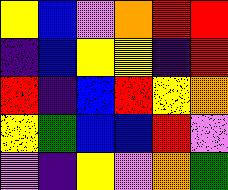[["yellow", "blue", "violet", "orange", "red", "red"], ["indigo", "blue", "yellow", "yellow", "indigo", "red"], ["red", "indigo", "blue", "red", "yellow", "orange"], ["yellow", "green", "blue", "blue", "red", "violet"], ["violet", "indigo", "yellow", "violet", "orange", "green"]]